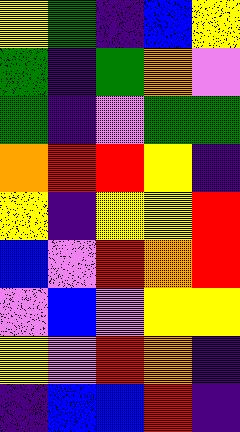[["yellow", "green", "indigo", "blue", "yellow"], ["green", "indigo", "green", "orange", "violet"], ["green", "indigo", "violet", "green", "green"], ["orange", "red", "red", "yellow", "indigo"], ["yellow", "indigo", "yellow", "yellow", "red"], ["blue", "violet", "red", "orange", "red"], ["violet", "blue", "violet", "yellow", "yellow"], ["yellow", "violet", "red", "orange", "indigo"], ["indigo", "blue", "blue", "red", "indigo"]]